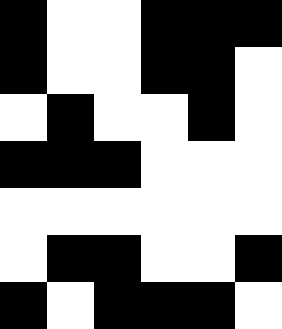[["black", "white", "white", "black", "black", "black"], ["black", "white", "white", "black", "black", "white"], ["white", "black", "white", "white", "black", "white"], ["black", "black", "black", "white", "white", "white"], ["white", "white", "white", "white", "white", "white"], ["white", "black", "black", "white", "white", "black"], ["black", "white", "black", "black", "black", "white"]]